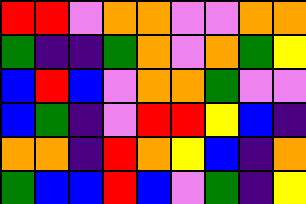[["red", "red", "violet", "orange", "orange", "violet", "violet", "orange", "orange"], ["green", "indigo", "indigo", "green", "orange", "violet", "orange", "green", "yellow"], ["blue", "red", "blue", "violet", "orange", "orange", "green", "violet", "violet"], ["blue", "green", "indigo", "violet", "red", "red", "yellow", "blue", "indigo"], ["orange", "orange", "indigo", "red", "orange", "yellow", "blue", "indigo", "orange"], ["green", "blue", "blue", "red", "blue", "violet", "green", "indigo", "yellow"]]